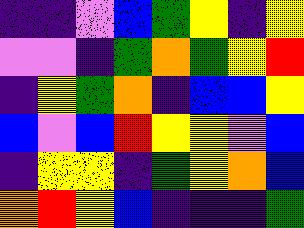[["indigo", "indigo", "violet", "blue", "green", "yellow", "indigo", "yellow"], ["violet", "violet", "indigo", "green", "orange", "green", "yellow", "red"], ["indigo", "yellow", "green", "orange", "indigo", "blue", "blue", "yellow"], ["blue", "violet", "blue", "red", "yellow", "yellow", "violet", "blue"], ["indigo", "yellow", "yellow", "indigo", "green", "yellow", "orange", "blue"], ["orange", "red", "yellow", "blue", "indigo", "indigo", "indigo", "green"]]